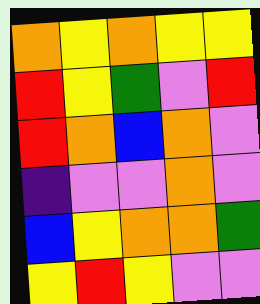[["orange", "yellow", "orange", "yellow", "yellow"], ["red", "yellow", "green", "violet", "red"], ["red", "orange", "blue", "orange", "violet"], ["indigo", "violet", "violet", "orange", "violet"], ["blue", "yellow", "orange", "orange", "green"], ["yellow", "red", "yellow", "violet", "violet"]]